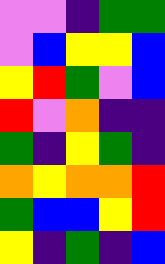[["violet", "violet", "indigo", "green", "green"], ["violet", "blue", "yellow", "yellow", "blue"], ["yellow", "red", "green", "violet", "blue"], ["red", "violet", "orange", "indigo", "indigo"], ["green", "indigo", "yellow", "green", "indigo"], ["orange", "yellow", "orange", "orange", "red"], ["green", "blue", "blue", "yellow", "red"], ["yellow", "indigo", "green", "indigo", "blue"]]